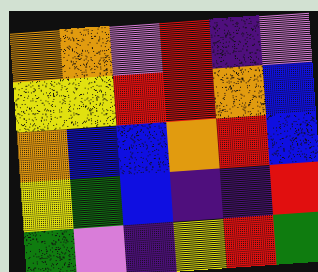[["orange", "orange", "violet", "red", "indigo", "violet"], ["yellow", "yellow", "red", "red", "orange", "blue"], ["orange", "blue", "blue", "orange", "red", "blue"], ["yellow", "green", "blue", "indigo", "indigo", "red"], ["green", "violet", "indigo", "yellow", "red", "green"]]